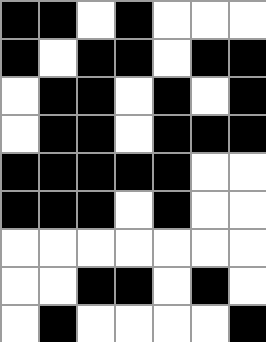[["black", "black", "white", "black", "white", "white", "white"], ["black", "white", "black", "black", "white", "black", "black"], ["white", "black", "black", "white", "black", "white", "black"], ["white", "black", "black", "white", "black", "black", "black"], ["black", "black", "black", "black", "black", "white", "white"], ["black", "black", "black", "white", "black", "white", "white"], ["white", "white", "white", "white", "white", "white", "white"], ["white", "white", "black", "black", "white", "black", "white"], ["white", "black", "white", "white", "white", "white", "black"]]